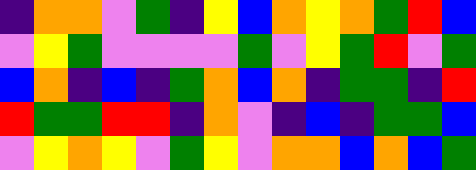[["indigo", "orange", "orange", "violet", "green", "indigo", "yellow", "blue", "orange", "yellow", "orange", "green", "red", "blue"], ["violet", "yellow", "green", "violet", "violet", "violet", "violet", "green", "violet", "yellow", "green", "red", "violet", "green"], ["blue", "orange", "indigo", "blue", "indigo", "green", "orange", "blue", "orange", "indigo", "green", "green", "indigo", "red"], ["red", "green", "green", "red", "red", "indigo", "orange", "violet", "indigo", "blue", "indigo", "green", "green", "blue"], ["violet", "yellow", "orange", "yellow", "violet", "green", "yellow", "violet", "orange", "orange", "blue", "orange", "blue", "green"]]